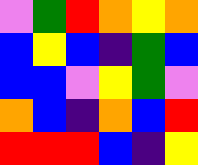[["violet", "green", "red", "orange", "yellow", "orange"], ["blue", "yellow", "blue", "indigo", "green", "blue"], ["blue", "blue", "violet", "yellow", "green", "violet"], ["orange", "blue", "indigo", "orange", "blue", "red"], ["red", "red", "red", "blue", "indigo", "yellow"]]